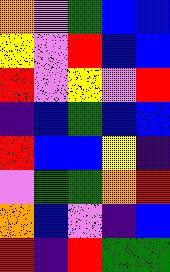[["orange", "violet", "green", "blue", "blue"], ["yellow", "violet", "red", "blue", "blue"], ["red", "violet", "yellow", "violet", "red"], ["indigo", "blue", "green", "blue", "blue"], ["red", "blue", "blue", "yellow", "indigo"], ["violet", "green", "green", "orange", "red"], ["orange", "blue", "violet", "indigo", "blue"], ["red", "indigo", "red", "green", "green"]]